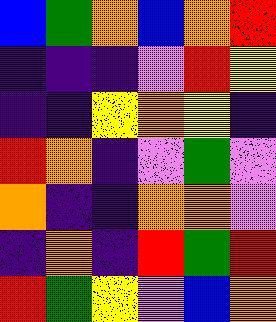[["blue", "green", "orange", "blue", "orange", "red"], ["indigo", "indigo", "indigo", "violet", "red", "yellow"], ["indigo", "indigo", "yellow", "orange", "yellow", "indigo"], ["red", "orange", "indigo", "violet", "green", "violet"], ["orange", "indigo", "indigo", "orange", "orange", "violet"], ["indigo", "orange", "indigo", "red", "green", "red"], ["red", "green", "yellow", "violet", "blue", "orange"]]